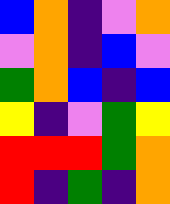[["blue", "orange", "indigo", "violet", "orange"], ["violet", "orange", "indigo", "blue", "violet"], ["green", "orange", "blue", "indigo", "blue"], ["yellow", "indigo", "violet", "green", "yellow"], ["red", "red", "red", "green", "orange"], ["red", "indigo", "green", "indigo", "orange"]]